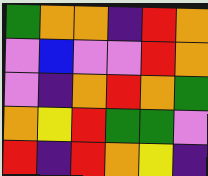[["green", "orange", "orange", "indigo", "red", "orange"], ["violet", "blue", "violet", "violet", "red", "orange"], ["violet", "indigo", "orange", "red", "orange", "green"], ["orange", "yellow", "red", "green", "green", "violet"], ["red", "indigo", "red", "orange", "yellow", "indigo"]]